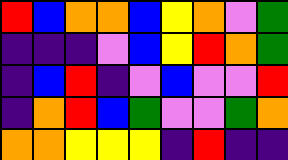[["red", "blue", "orange", "orange", "blue", "yellow", "orange", "violet", "green"], ["indigo", "indigo", "indigo", "violet", "blue", "yellow", "red", "orange", "green"], ["indigo", "blue", "red", "indigo", "violet", "blue", "violet", "violet", "red"], ["indigo", "orange", "red", "blue", "green", "violet", "violet", "green", "orange"], ["orange", "orange", "yellow", "yellow", "yellow", "indigo", "red", "indigo", "indigo"]]